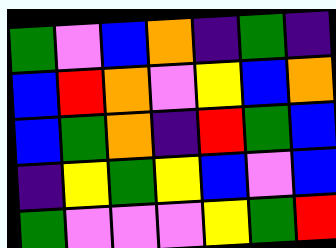[["green", "violet", "blue", "orange", "indigo", "green", "indigo"], ["blue", "red", "orange", "violet", "yellow", "blue", "orange"], ["blue", "green", "orange", "indigo", "red", "green", "blue"], ["indigo", "yellow", "green", "yellow", "blue", "violet", "blue"], ["green", "violet", "violet", "violet", "yellow", "green", "red"]]